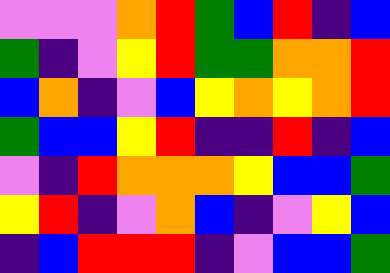[["violet", "violet", "violet", "orange", "red", "green", "blue", "red", "indigo", "blue"], ["green", "indigo", "violet", "yellow", "red", "green", "green", "orange", "orange", "red"], ["blue", "orange", "indigo", "violet", "blue", "yellow", "orange", "yellow", "orange", "red"], ["green", "blue", "blue", "yellow", "red", "indigo", "indigo", "red", "indigo", "blue"], ["violet", "indigo", "red", "orange", "orange", "orange", "yellow", "blue", "blue", "green"], ["yellow", "red", "indigo", "violet", "orange", "blue", "indigo", "violet", "yellow", "blue"], ["indigo", "blue", "red", "red", "red", "indigo", "violet", "blue", "blue", "green"]]